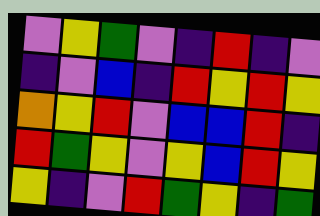[["violet", "yellow", "green", "violet", "indigo", "red", "indigo", "violet"], ["indigo", "violet", "blue", "indigo", "red", "yellow", "red", "yellow"], ["orange", "yellow", "red", "violet", "blue", "blue", "red", "indigo"], ["red", "green", "yellow", "violet", "yellow", "blue", "red", "yellow"], ["yellow", "indigo", "violet", "red", "green", "yellow", "indigo", "green"]]